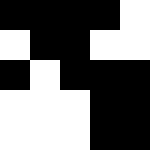[["black", "black", "black", "black", "white"], ["white", "black", "black", "white", "white"], ["black", "white", "black", "black", "black"], ["white", "white", "white", "black", "black"], ["white", "white", "white", "black", "black"]]